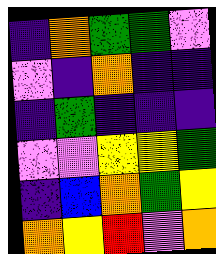[["indigo", "orange", "green", "green", "violet"], ["violet", "indigo", "orange", "indigo", "indigo"], ["indigo", "green", "indigo", "indigo", "indigo"], ["violet", "violet", "yellow", "yellow", "green"], ["indigo", "blue", "orange", "green", "yellow"], ["orange", "yellow", "red", "violet", "orange"]]